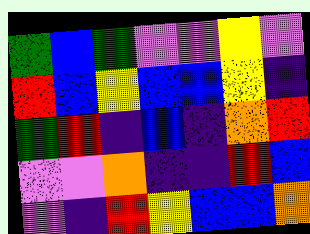[["green", "blue", "green", "violet", "violet", "yellow", "violet"], ["red", "blue", "yellow", "blue", "blue", "yellow", "indigo"], ["green", "red", "indigo", "blue", "indigo", "orange", "red"], ["violet", "violet", "orange", "indigo", "indigo", "red", "blue"], ["violet", "indigo", "red", "yellow", "blue", "blue", "orange"]]